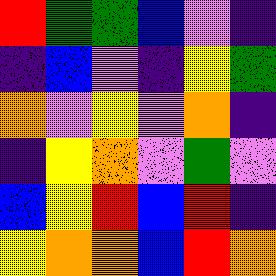[["red", "green", "green", "blue", "violet", "indigo"], ["indigo", "blue", "violet", "indigo", "yellow", "green"], ["orange", "violet", "yellow", "violet", "orange", "indigo"], ["indigo", "yellow", "orange", "violet", "green", "violet"], ["blue", "yellow", "red", "blue", "red", "indigo"], ["yellow", "orange", "orange", "blue", "red", "orange"]]